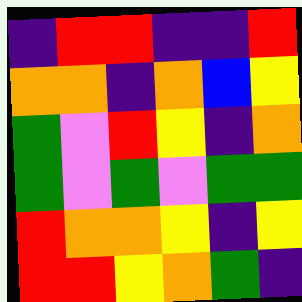[["indigo", "red", "red", "indigo", "indigo", "red"], ["orange", "orange", "indigo", "orange", "blue", "yellow"], ["green", "violet", "red", "yellow", "indigo", "orange"], ["green", "violet", "green", "violet", "green", "green"], ["red", "orange", "orange", "yellow", "indigo", "yellow"], ["red", "red", "yellow", "orange", "green", "indigo"]]